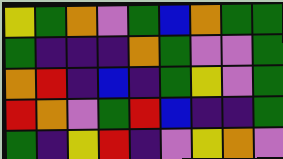[["yellow", "green", "orange", "violet", "green", "blue", "orange", "green", "green"], ["green", "indigo", "indigo", "indigo", "orange", "green", "violet", "violet", "green"], ["orange", "red", "indigo", "blue", "indigo", "green", "yellow", "violet", "green"], ["red", "orange", "violet", "green", "red", "blue", "indigo", "indigo", "green"], ["green", "indigo", "yellow", "red", "indigo", "violet", "yellow", "orange", "violet"]]